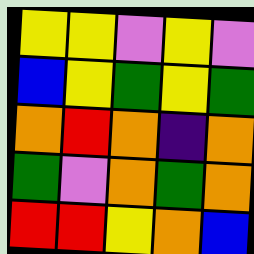[["yellow", "yellow", "violet", "yellow", "violet"], ["blue", "yellow", "green", "yellow", "green"], ["orange", "red", "orange", "indigo", "orange"], ["green", "violet", "orange", "green", "orange"], ["red", "red", "yellow", "orange", "blue"]]